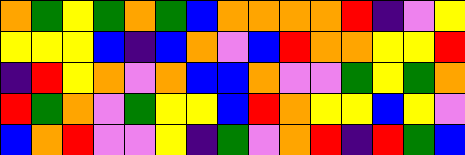[["orange", "green", "yellow", "green", "orange", "green", "blue", "orange", "orange", "orange", "orange", "red", "indigo", "violet", "yellow"], ["yellow", "yellow", "yellow", "blue", "indigo", "blue", "orange", "violet", "blue", "red", "orange", "orange", "yellow", "yellow", "red"], ["indigo", "red", "yellow", "orange", "violet", "orange", "blue", "blue", "orange", "violet", "violet", "green", "yellow", "green", "orange"], ["red", "green", "orange", "violet", "green", "yellow", "yellow", "blue", "red", "orange", "yellow", "yellow", "blue", "yellow", "violet"], ["blue", "orange", "red", "violet", "violet", "yellow", "indigo", "green", "violet", "orange", "red", "indigo", "red", "green", "blue"]]